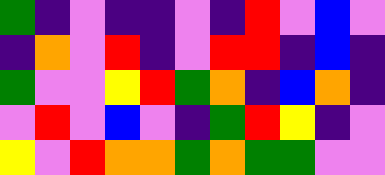[["green", "indigo", "violet", "indigo", "indigo", "violet", "indigo", "red", "violet", "blue", "violet"], ["indigo", "orange", "violet", "red", "indigo", "violet", "red", "red", "indigo", "blue", "indigo"], ["green", "violet", "violet", "yellow", "red", "green", "orange", "indigo", "blue", "orange", "indigo"], ["violet", "red", "violet", "blue", "violet", "indigo", "green", "red", "yellow", "indigo", "violet"], ["yellow", "violet", "red", "orange", "orange", "green", "orange", "green", "green", "violet", "violet"]]